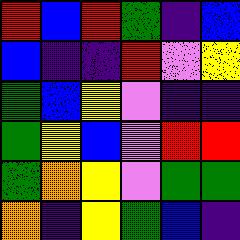[["red", "blue", "red", "green", "indigo", "blue"], ["blue", "indigo", "indigo", "red", "violet", "yellow"], ["green", "blue", "yellow", "violet", "indigo", "indigo"], ["green", "yellow", "blue", "violet", "red", "red"], ["green", "orange", "yellow", "violet", "green", "green"], ["orange", "indigo", "yellow", "green", "blue", "indigo"]]